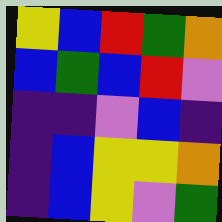[["yellow", "blue", "red", "green", "orange"], ["blue", "green", "blue", "red", "violet"], ["indigo", "indigo", "violet", "blue", "indigo"], ["indigo", "blue", "yellow", "yellow", "orange"], ["indigo", "blue", "yellow", "violet", "green"]]